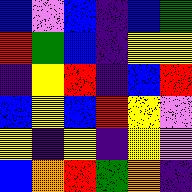[["blue", "violet", "blue", "indigo", "blue", "green"], ["red", "green", "blue", "indigo", "yellow", "yellow"], ["indigo", "yellow", "red", "indigo", "blue", "red"], ["blue", "yellow", "blue", "red", "yellow", "violet"], ["yellow", "indigo", "yellow", "indigo", "yellow", "violet"], ["blue", "orange", "red", "green", "orange", "indigo"]]